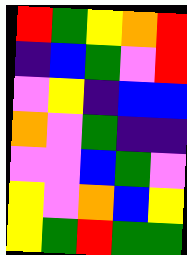[["red", "green", "yellow", "orange", "red"], ["indigo", "blue", "green", "violet", "red"], ["violet", "yellow", "indigo", "blue", "blue"], ["orange", "violet", "green", "indigo", "indigo"], ["violet", "violet", "blue", "green", "violet"], ["yellow", "violet", "orange", "blue", "yellow"], ["yellow", "green", "red", "green", "green"]]